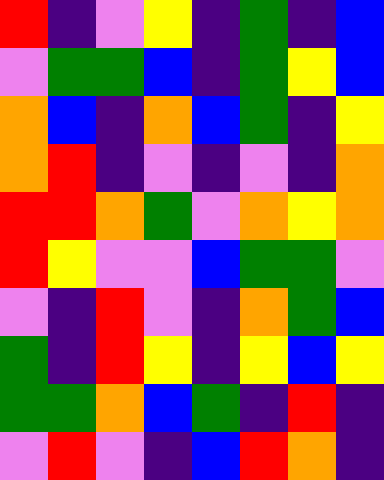[["red", "indigo", "violet", "yellow", "indigo", "green", "indigo", "blue"], ["violet", "green", "green", "blue", "indigo", "green", "yellow", "blue"], ["orange", "blue", "indigo", "orange", "blue", "green", "indigo", "yellow"], ["orange", "red", "indigo", "violet", "indigo", "violet", "indigo", "orange"], ["red", "red", "orange", "green", "violet", "orange", "yellow", "orange"], ["red", "yellow", "violet", "violet", "blue", "green", "green", "violet"], ["violet", "indigo", "red", "violet", "indigo", "orange", "green", "blue"], ["green", "indigo", "red", "yellow", "indigo", "yellow", "blue", "yellow"], ["green", "green", "orange", "blue", "green", "indigo", "red", "indigo"], ["violet", "red", "violet", "indigo", "blue", "red", "orange", "indigo"]]